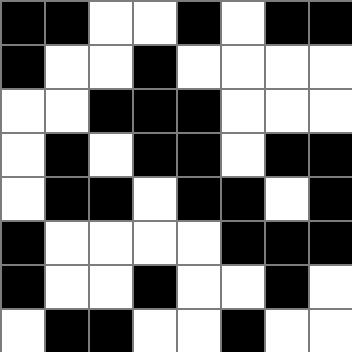[["black", "black", "white", "white", "black", "white", "black", "black"], ["black", "white", "white", "black", "white", "white", "white", "white"], ["white", "white", "black", "black", "black", "white", "white", "white"], ["white", "black", "white", "black", "black", "white", "black", "black"], ["white", "black", "black", "white", "black", "black", "white", "black"], ["black", "white", "white", "white", "white", "black", "black", "black"], ["black", "white", "white", "black", "white", "white", "black", "white"], ["white", "black", "black", "white", "white", "black", "white", "white"]]